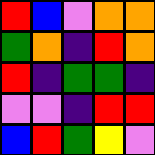[["red", "blue", "violet", "orange", "orange"], ["green", "orange", "indigo", "red", "orange"], ["red", "indigo", "green", "green", "indigo"], ["violet", "violet", "indigo", "red", "red"], ["blue", "red", "green", "yellow", "violet"]]